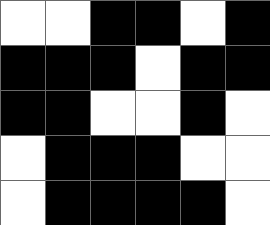[["white", "white", "black", "black", "white", "black"], ["black", "black", "black", "white", "black", "black"], ["black", "black", "white", "white", "black", "white"], ["white", "black", "black", "black", "white", "white"], ["white", "black", "black", "black", "black", "white"]]